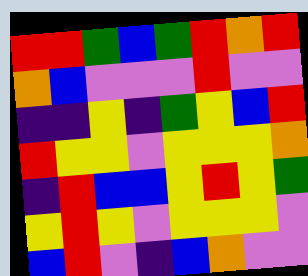[["red", "red", "green", "blue", "green", "red", "orange", "red"], ["orange", "blue", "violet", "violet", "violet", "red", "violet", "violet"], ["indigo", "indigo", "yellow", "indigo", "green", "yellow", "blue", "red"], ["red", "yellow", "yellow", "violet", "yellow", "yellow", "yellow", "orange"], ["indigo", "red", "blue", "blue", "yellow", "red", "yellow", "green"], ["yellow", "red", "yellow", "violet", "yellow", "yellow", "yellow", "violet"], ["blue", "red", "violet", "indigo", "blue", "orange", "violet", "violet"]]